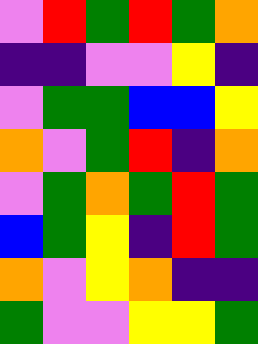[["violet", "red", "green", "red", "green", "orange"], ["indigo", "indigo", "violet", "violet", "yellow", "indigo"], ["violet", "green", "green", "blue", "blue", "yellow"], ["orange", "violet", "green", "red", "indigo", "orange"], ["violet", "green", "orange", "green", "red", "green"], ["blue", "green", "yellow", "indigo", "red", "green"], ["orange", "violet", "yellow", "orange", "indigo", "indigo"], ["green", "violet", "violet", "yellow", "yellow", "green"]]